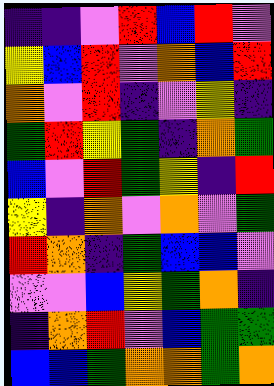[["indigo", "indigo", "violet", "red", "blue", "red", "violet"], ["yellow", "blue", "red", "violet", "orange", "blue", "red"], ["orange", "violet", "red", "indigo", "violet", "yellow", "indigo"], ["green", "red", "yellow", "green", "indigo", "orange", "green"], ["blue", "violet", "red", "green", "yellow", "indigo", "red"], ["yellow", "indigo", "orange", "violet", "orange", "violet", "green"], ["red", "orange", "indigo", "green", "blue", "blue", "violet"], ["violet", "violet", "blue", "yellow", "green", "orange", "indigo"], ["indigo", "orange", "red", "violet", "blue", "green", "green"], ["blue", "blue", "green", "orange", "orange", "green", "orange"]]